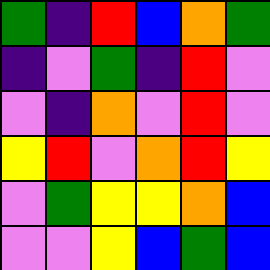[["green", "indigo", "red", "blue", "orange", "green"], ["indigo", "violet", "green", "indigo", "red", "violet"], ["violet", "indigo", "orange", "violet", "red", "violet"], ["yellow", "red", "violet", "orange", "red", "yellow"], ["violet", "green", "yellow", "yellow", "orange", "blue"], ["violet", "violet", "yellow", "blue", "green", "blue"]]